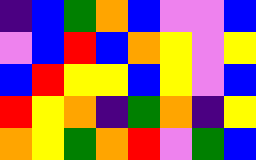[["indigo", "blue", "green", "orange", "blue", "violet", "violet", "blue"], ["violet", "blue", "red", "blue", "orange", "yellow", "violet", "yellow"], ["blue", "red", "yellow", "yellow", "blue", "yellow", "violet", "blue"], ["red", "yellow", "orange", "indigo", "green", "orange", "indigo", "yellow"], ["orange", "yellow", "green", "orange", "red", "violet", "green", "blue"]]